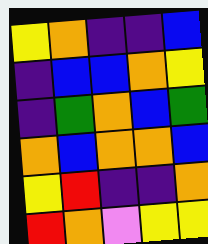[["yellow", "orange", "indigo", "indigo", "blue"], ["indigo", "blue", "blue", "orange", "yellow"], ["indigo", "green", "orange", "blue", "green"], ["orange", "blue", "orange", "orange", "blue"], ["yellow", "red", "indigo", "indigo", "orange"], ["red", "orange", "violet", "yellow", "yellow"]]